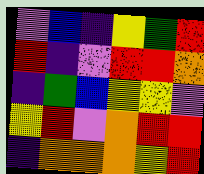[["violet", "blue", "indigo", "yellow", "green", "red"], ["red", "indigo", "violet", "red", "red", "orange"], ["indigo", "green", "blue", "yellow", "yellow", "violet"], ["yellow", "red", "violet", "orange", "red", "red"], ["indigo", "orange", "orange", "orange", "yellow", "red"]]